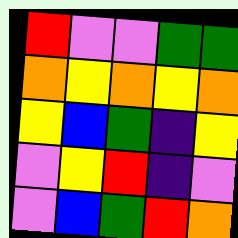[["red", "violet", "violet", "green", "green"], ["orange", "yellow", "orange", "yellow", "orange"], ["yellow", "blue", "green", "indigo", "yellow"], ["violet", "yellow", "red", "indigo", "violet"], ["violet", "blue", "green", "red", "orange"]]